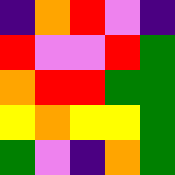[["indigo", "orange", "red", "violet", "indigo"], ["red", "violet", "violet", "red", "green"], ["orange", "red", "red", "green", "green"], ["yellow", "orange", "yellow", "yellow", "green"], ["green", "violet", "indigo", "orange", "green"]]